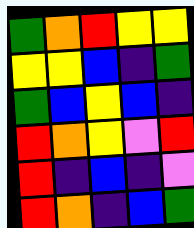[["green", "orange", "red", "yellow", "yellow"], ["yellow", "yellow", "blue", "indigo", "green"], ["green", "blue", "yellow", "blue", "indigo"], ["red", "orange", "yellow", "violet", "red"], ["red", "indigo", "blue", "indigo", "violet"], ["red", "orange", "indigo", "blue", "green"]]